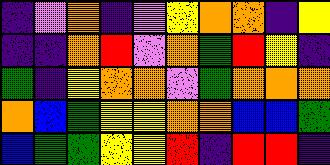[["indigo", "violet", "orange", "indigo", "violet", "yellow", "orange", "orange", "indigo", "yellow"], ["indigo", "indigo", "orange", "red", "violet", "orange", "green", "red", "yellow", "indigo"], ["green", "indigo", "yellow", "orange", "orange", "violet", "green", "orange", "orange", "orange"], ["orange", "blue", "green", "yellow", "yellow", "orange", "orange", "blue", "blue", "green"], ["blue", "green", "green", "yellow", "yellow", "red", "indigo", "red", "red", "indigo"]]